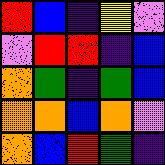[["red", "blue", "indigo", "yellow", "violet"], ["violet", "red", "red", "indigo", "blue"], ["orange", "green", "indigo", "green", "blue"], ["orange", "orange", "blue", "orange", "violet"], ["orange", "blue", "red", "green", "indigo"]]